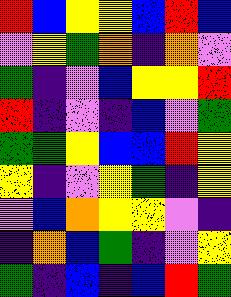[["red", "blue", "yellow", "yellow", "blue", "red", "blue"], ["violet", "yellow", "green", "orange", "indigo", "orange", "violet"], ["green", "indigo", "violet", "blue", "yellow", "yellow", "red"], ["red", "indigo", "violet", "indigo", "blue", "violet", "green"], ["green", "green", "yellow", "blue", "blue", "red", "yellow"], ["yellow", "indigo", "violet", "yellow", "green", "indigo", "yellow"], ["violet", "blue", "orange", "yellow", "yellow", "violet", "indigo"], ["indigo", "orange", "blue", "green", "indigo", "violet", "yellow"], ["green", "indigo", "blue", "indigo", "blue", "red", "green"]]